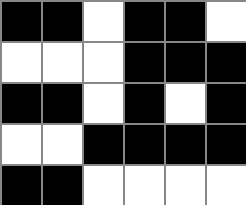[["black", "black", "white", "black", "black", "white"], ["white", "white", "white", "black", "black", "black"], ["black", "black", "white", "black", "white", "black"], ["white", "white", "black", "black", "black", "black"], ["black", "black", "white", "white", "white", "white"]]